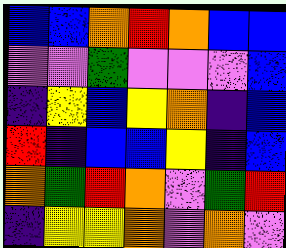[["blue", "blue", "orange", "red", "orange", "blue", "blue"], ["violet", "violet", "green", "violet", "violet", "violet", "blue"], ["indigo", "yellow", "blue", "yellow", "orange", "indigo", "blue"], ["red", "indigo", "blue", "blue", "yellow", "indigo", "blue"], ["orange", "green", "red", "orange", "violet", "green", "red"], ["indigo", "yellow", "yellow", "orange", "violet", "orange", "violet"]]